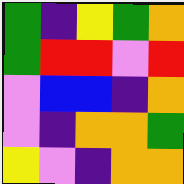[["green", "indigo", "yellow", "green", "orange"], ["green", "red", "red", "violet", "red"], ["violet", "blue", "blue", "indigo", "orange"], ["violet", "indigo", "orange", "orange", "green"], ["yellow", "violet", "indigo", "orange", "orange"]]